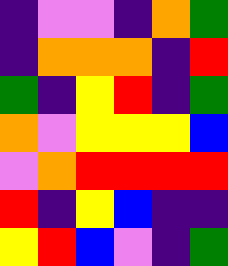[["indigo", "violet", "violet", "indigo", "orange", "green"], ["indigo", "orange", "orange", "orange", "indigo", "red"], ["green", "indigo", "yellow", "red", "indigo", "green"], ["orange", "violet", "yellow", "yellow", "yellow", "blue"], ["violet", "orange", "red", "red", "red", "red"], ["red", "indigo", "yellow", "blue", "indigo", "indigo"], ["yellow", "red", "blue", "violet", "indigo", "green"]]